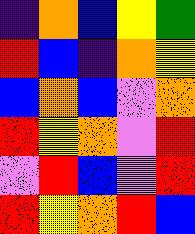[["indigo", "orange", "blue", "yellow", "green"], ["red", "blue", "indigo", "orange", "yellow"], ["blue", "orange", "blue", "violet", "orange"], ["red", "yellow", "orange", "violet", "red"], ["violet", "red", "blue", "violet", "red"], ["red", "yellow", "orange", "red", "blue"]]